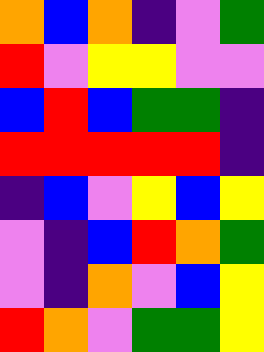[["orange", "blue", "orange", "indigo", "violet", "green"], ["red", "violet", "yellow", "yellow", "violet", "violet"], ["blue", "red", "blue", "green", "green", "indigo"], ["red", "red", "red", "red", "red", "indigo"], ["indigo", "blue", "violet", "yellow", "blue", "yellow"], ["violet", "indigo", "blue", "red", "orange", "green"], ["violet", "indigo", "orange", "violet", "blue", "yellow"], ["red", "orange", "violet", "green", "green", "yellow"]]